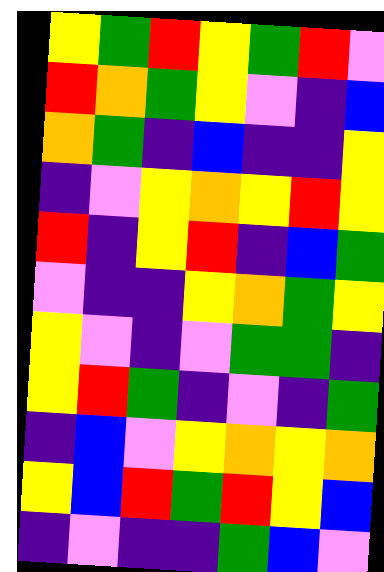[["yellow", "green", "red", "yellow", "green", "red", "violet"], ["red", "orange", "green", "yellow", "violet", "indigo", "blue"], ["orange", "green", "indigo", "blue", "indigo", "indigo", "yellow"], ["indigo", "violet", "yellow", "orange", "yellow", "red", "yellow"], ["red", "indigo", "yellow", "red", "indigo", "blue", "green"], ["violet", "indigo", "indigo", "yellow", "orange", "green", "yellow"], ["yellow", "violet", "indigo", "violet", "green", "green", "indigo"], ["yellow", "red", "green", "indigo", "violet", "indigo", "green"], ["indigo", "blue", "violet", "yellow", "orange", "yellow", "orange"], ["yellow", "blue", "red", "green", "red", "yellow", "blue"], ["indigo", "violet", "indigo", "indigo", "green", "blue", "violet"]]